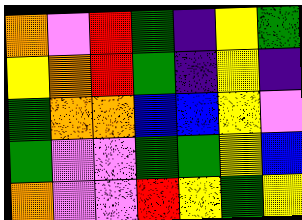[["orange", "violet", "red", "green", "indigo", "yellow", "green"], ["yellow", "orange", "red", "green", "indigo", "yellow", "indigo"], ["green", "orange", "orange", "blue", "blue", "yellow", "violet"], ["green", "violet", "violet", "green", "green", "yellow", "blue"], ["orange", "violet", "violet", "red", "yellow", "green", "yellow"]]